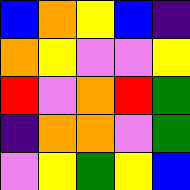[["blue", "orange", "yellow", "blue", "indigo"], ["orange", "yellow", "violet", "violet", "yellow"], ["red", "violet", "orange", "red", "green"], ["indigo", "orange", "orange", "violet", "green"], ["violet", "yellow", "green", "yellow", "blue"]]